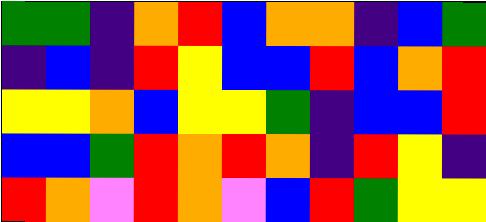[["green", "green", "indigo", "orange", "red", "blue", "orange", "orange", "indigo", "blue", "green"], ["indigo", "blue", "indigo", "red", "yellow", "blue", "blue", "red", "blue", "orange", "red"], ["yellow", "yellow", "orange", "blue", "yellow", "yellow", "green", "indigo", "blue", "blue", "red"], ["blue", "blue", "green", "red", "orange", "red", "orange", "indigo", "red", "yellow", "indigo"], ["red", "orange", "violet", "red", "orange", "violet", "blue", "red", "green", "yellow", "yellow"]]